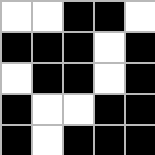[["white", "white", "black", "black", "white"], ["black", "black", "black", "white", "black"], ["white", "black", "black", "white", "black"], ["black", "white", "white", "black", "black"], ["black", "white", "black", "black", "black"]]